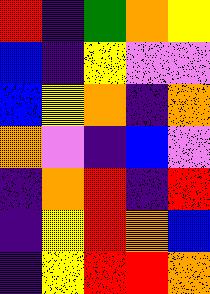[["red", "indigo", "green", "orange", "yellow"], ["blue", "indigo", "yellow", "violet", "violet"], ["blue", "yellow", "orange", "indigo", "orange"], ["orange", "violet", "indigo", "blue", "violet"], ["indigo", "orange", "red", "indigo", "red"], ["indigo", "yellow", "red", "orange", "blue"], ["indigo", "yellow", "red", "red", "orange"]]